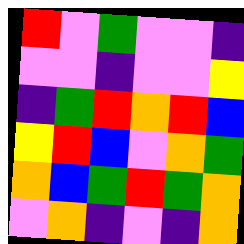[["red", "violet", "green", "violet", "violet", "indigo"], ["violet", "violet", "indigo", "violet", "violet", "yellow"], ["indigo", "green", "red", "orange", "red", "blue"], ["yellow", "red", "blue", "violet", "orange", "green"], ["orange", "blue", "green", "red", "green", "orange"], ["violet", "orange", "indigo", "violet", "indigo", "orange"]]